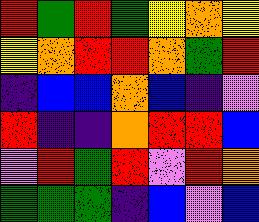[["red", "green", "red", "green", "yellow", "orange", "yellow"], ["yellow", "orange", "red", "red", "orange", "green", "red"], ["indigo", "blue", "blue", "orange", "blue", "indigo", "violet"], ["red", "indigo", "indigo", "orange", "red", "red", "blue"], ["violet", "red", "green", "red", "violet", "red", "orange"], ["green", "green", "green", "indigo", "blue", "violet", "blue"]]